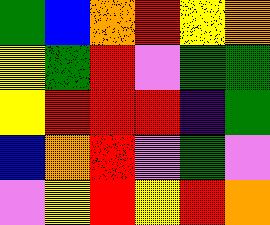[["green", "blue", "orange", "red", "yellow", "orange"], ["yellow", "green", "red", "violet", "green", "green"], ["yellow", "red", "red", "red", "indigo", "green"], ["blue", "orange", "red", "violet", "green", "violet"], ["violet", "yellow", "red", "yellow", "red", "orange"]]